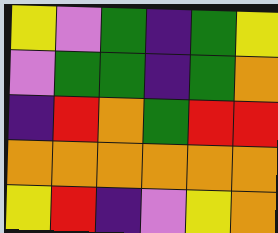[["yellow", "violet", "green", "indigo", "green", "yellow"], ["violet", "green", "green", "indigo", "green", "orange"], ["indigo", "red", "orange", "green", "red", "red"], ["orange", "orange", "orange", "orange", "orange", "orange"], ["yellow", "red", "indigo", "violet", "yellow", "orange"]]